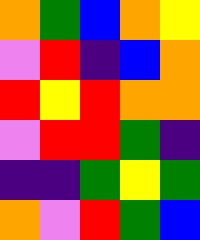[["orange", "green", "blue", "orange", "yellow"], ["violet", "red", "indigo", "blue", "orange"], ["red", "yellow", "red", "orange", "orange"], ["violet", "red", "red", "green", "indigo"], ["indigo", "indigo", "green", "yellow", "green"], ["orange", "violet", "red", "green", "blue"]]